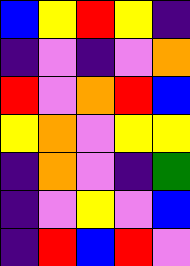[["blue", "yellow", "red", "yellow", "indigo"], ["indigo", "violet", "indigo", "violet", "orange"], ["red", "violet", "orange", "red", "blue"], ["yellow", "orange", "violet", "yellow", "yellow"], ["indigo", "orange", "violet", "indigo", "green"], ["indigo", "violet", "yellow", "violet", "blue"], ["indigo", "red", "blue", "red", "violet"]]